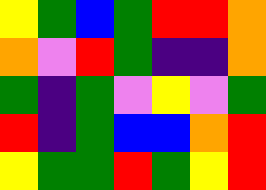[["yellow", "green", "blue", "green", "red", "red", "orange"], ["orange", "violet", "red", "green", "indigo", "indigo", "orange"], ["green", "indigo", "green", "violet", "yellow", "violet", "green"], ["red", "indigo", "green", "blue", "blue", "orange", "red"], ["yellow", "green", "green", "red", "green", "yellow", "red"]]